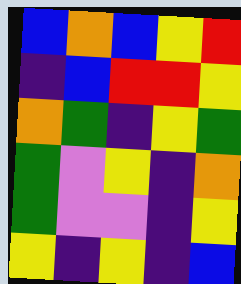[["blue", "orange", "blue", "yellow", "red"], ["indigo", "blue", "red", "red", "yellow"], ["orange", "green", "indigo", "yellow", "green"], ["green", "violet", "yellow", "indigo", "orange"], ["green", "violet", "violet", "indigo", "yellow"], ["yellow", "indigo", "yellow", "indigo", "blue"]]